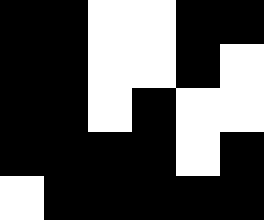[["black", "black", "white", "white", "black", "black"], ["black", "black", "white", "white", "black", "white"], ["black", "black", "white", "black", "white", "white"], ["black", "black", "black", "black", "white", "black"], ["white", "black", "black", "black", "black", "black"]]